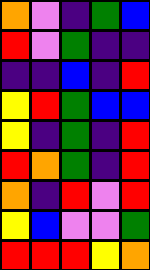[["orange", "violet", "indigo", "green", "blue"], ["red", "violet", "green", "indigo", "indigo"], ["indigo", "indigo", "blue", "indigo", "red"], ["yellow", "red", "green", "blue", "blue"], ["yellow", "indigo", "green", "indigo", "red"], ["red", "orange", "green", "indigo", "red"], ["orange", "indigo", "red", "violet", "red"], ["yellow", "blue", "violet", "violet", "green"], ["red", "red", "red", "yellow", "orange"]]